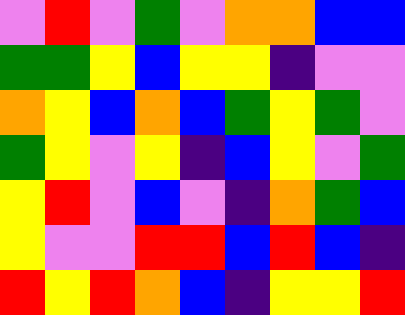[["violet", "red", "violet", "green", "violet", "orange", "orange", "blue", "blue"], ["green", "green", "yellow", "blue", "yellow", "yellow", "indigo", "violet", "violet"], ["orange", "yellow", "blue", "orange", "blue", "green", "yellow", "green", "violet"], ["green", "yellow", "violet", "yellow", "indigo", "blue", "yellow", "violet", "green"], ["yellow", "red", "violet", "blue", "violet", "indigo", "orange", "green", "blue"], ["yellow", "violet", "violet", "red", "red", "blue", "red", "blue", "indigo"], ["red", "yellow", "red", "orange", "blue", "indigo", "yellow", "yellow", "red"]]